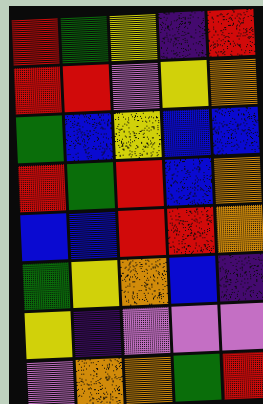[["red", "green", "yellow", "indigo", "red"], ["red", "red", "violet", "yellow", "orange"], ["green", "blue", "yellow", "blue", "blue"], ["red", "green", "red", "blue", "orange"], ["blue", "blue", "red", "red", "orange"], ["green", "yellow", "orange", "blue", "indigo"], ["yellow", "indigo", "violet", "violet", "violet"], ["violet", "orange", "orange", "green", "red"]]